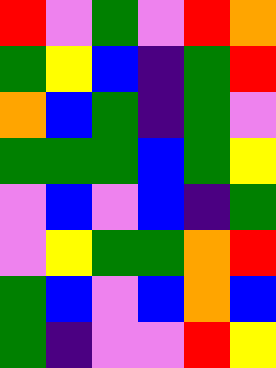[["red", "violet", "green", "violet", "red", "orange"], ["green", "yellow", "blue", "indigo", "green", "red"], ["orange", "blue", "green", "indigo", "green", "violet"], ["green", "green", "green", "blue", "green", "yellow"], ["violet", "blue", "violet", "blue", "indigo", "green"], ["violet", "yellow", "green", "green", "orange", "red"], ["green", "blue", "violet", "blue", "orange", "blue"], ["green", "indigo", "violet", "violet", "red", "yellow"]]